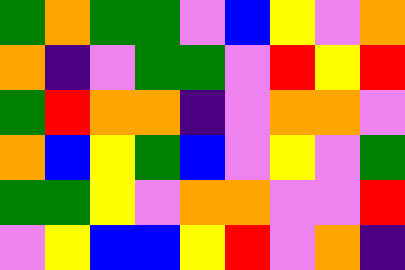[["green", "orange", "green", "green", "violet", "blue", "yellow", "violet", "orange"], ["orange", "indigo", "violet", "green", "green", "violet", "red", "yellow", "red"], ["green", "red", "orange", "orange", "indigo", "violet", "orange", "orange", "violet"], ["orange", "blue", "yellow", "green", "blue", "violet", "yellow", "violet", "green"], ["green", "green", "yellow", "violet", "orange", "orange", "violet", "violet", "red"], ["violet", "yellow", "blue", "blue", "yellow", "red", "violet", "orange", "indigo"]]